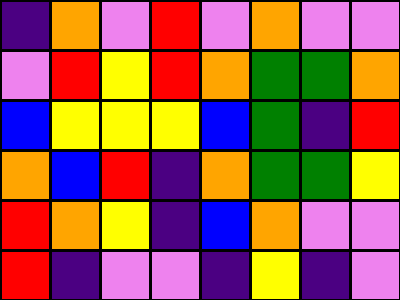[["indigo", "orange", "violet", "red", "violet", "orange", "violet", "violet"], ["violet", "red", "yellow", "red", "orange", "green", "green", "orange"], ["blue", "yellow", "yellow", "yellow", "blue", "green", "indigo", "red"], ["orange", "blue", "red", "indigo", "orange", "green", "green", "yellow"], ["red", "orange", "yellow", "indigo", "blue", "orange", "violet", "violet"], ["red", "indigo", "violet", "violet", "indigo", "yellow", "indigo", "violet"]]